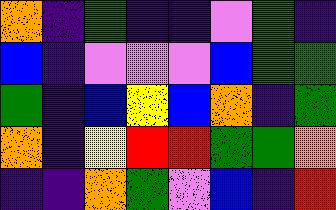[["orange", "indigo", "green", "indigo", "indigo", "violet", "green", "indigo"], ["blue", "indigo", "violet", "violet", "violet", "blue", "green", "green"], ["green", "indigo", "blue", "yellow", "blue", "orange", "indigo", "green"], ["orange", "indigo", "yellow", "red", "red", "green", "green", "orange"], ["indigo", "indigo", "orange", "green", "violet", "blue", "indigo", "red"]]